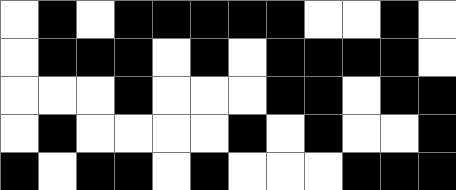[["white", "black", "white", "black", "black", "black", "black", "black", "white", "white", "black", "white"], ["white", "black", "black", "black", "white", "black", "white", "black", "black", "black", "black", "white"], ["white", "white", "white", "black", "white", "white", "white", "black", "black", "white", "black", "black"], ["white", "black", "white", "white", "white", "white", "black", "white", "black", "white", "white", "black"], ["black", "white", "black", "black", "white", "black", "white", "white", "white", "black", "black", "black"]]